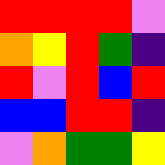[["red", "red", "red", "red", "violet"], ["orange", "yellow", "red", "green", "indigo"], ["red", "violet", "red", "blue", "red"], ["blue", "blue", "red", "red", "indigo"], ["violet", "orange", "green", "green", "yellow"]]